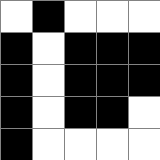[["white", "black", "white", "white", "white"], ["black", "white", "black", "black", "black"], ["black", "white", "black", "black", "black"], ["black", "white", "black", "black", "white"], ["black", "white", "white", "white", "white"]]